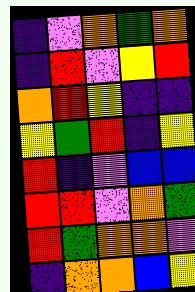[["indigo", "violet", "orange", "green", "orange"], ["indigo", "red", "violet", "yellow", "red"], ["orange", "red", "yellow", "indigo", "indigo"], ["yellow", "green", "red", "indigo", "yellow"], ["red", "indigo", "violet", "blue", "blue"], ["red", "red", "violet", "orange", "green"], ["red", "green", "orange", "orange", "violet"], ["indigo", "orange", "orange", "blue", "yellow"]]